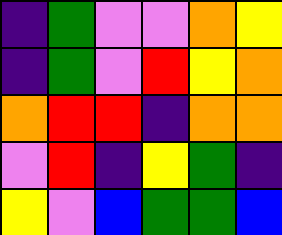[["indigo", "green", "violet", "violet", "orange", "yellow"], ["indigo", "green", "violet", "red", "yellow", "orange"], ["orange", "red", "red", "indigo", "orange", "orange"], ["violet", "red", "indigo", "yellow", "green", "indigo"], ["yellow", "violet", "blue", "green", "green", "blue"]]